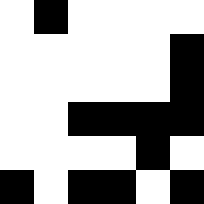[["white", "black", "white", "white", "white", "white"], ["white", "white", "white", "white", "white", "black"], ["white", "white", "white", "white", "white", "black"], ["white", "white", "black", "black", "black", "black"], ["white", "white", "white", "white", "black", "white"], ["black", "white", "black", "black", "white", "black"]]